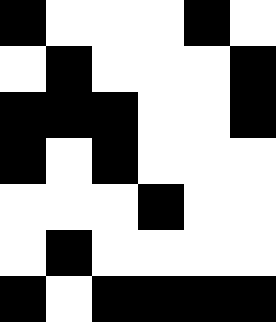[["black", "white", "white", "white", "black", "white"], ["white", "black", "white", "white", "white", "black"], ["black", "black", "black", "white", "white", "black"], ["black", "white", "black", "white", "white", "white"], ["white", "white", "white", "black", "white", "white"], ["white", "black", "white", "white", "white", "white"], ["black", "white", "black", "black", "black", "black"]]